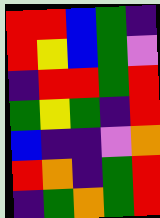[["red", "red", "blue", "green", "indigo"], ["red", "yellow", "blue", "green", "violet"], ["indigo", "red", "red", "green", "red"], ["green", "yellow", "green", "indigo", "red"], ["blue", "indigo", "indigo", "violet", "orange"], ["red", "orange", "indigo", "green", "red"], ["indigo", "green", "orange", "green", "red"]]